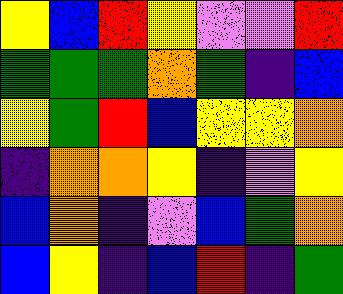[["yellow", "blue", "red", "yellow", "violet", "violet", "red"], ["green", "green", "green", "orange", "green", "indigo", "blue"], ["yellow", "green", "red", "blue", "yellow", "yellow", "orange"], ["indigo", "orange", "orange", "yellow", "indigo", "violet", "yellow"], ["blue", "orange", "indigo", "violet", "blue", "green", "orange"], ["blue", "yellow", "indigo", "blue", "red", "indigo", "green"]]